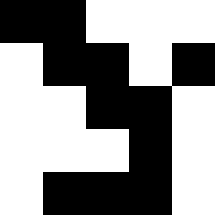[["black", "black", "white", "white", "white"], ["white", "black", "black", "white", "black"], ["white", "white", "black", "black", "white"], ["white", "white", "white", "black", "white"], ["white", "black", "black", "black", "white"]]